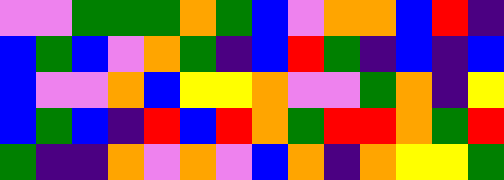[["violet", "violet", "green", "green", "green", "orange", "green", "blue", "violet", "orange", "orange", "blue", "red", "indigo"], ["blue", "green", "blue", "violet", "orange", "green", "indigo", "blue", "red", "green", "indigo", "blue", "indigo", "blue"], ["blue", "violet", "violet", "orange", "blue", "yellow", "yellow", "orange", "violet", "violet", "green", "orange", "indigo", "yellow"], ["blue", "green", "blue", "indigo", "red", "blue", "red", "orange", "green", "red", "red", "orange", "green", "red"], ["green", "indigo", "indigo", "orange", "violet", "orange", "violet", "blue", "orange", "indigo", "orange", "yellow", "yellow", "green"]]